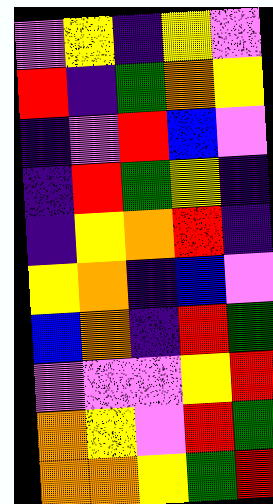[["violet", "yellow", "indigo", "yellow", "violet"], ["red", "indigo", "green", "orange", "yellow"], ["indigo", "violet", "red", "blue", "violet"], ["indigo", "red", "green", "yellow", "indigo"], ["indigo", "yellow", "orange", "red", "indigo"], ["yellow", "orange", "indigo", "blue", "violet"], ["blue", "orange", "indigo", "red", "green"], ["violet", "violet", "violet", "yellow", "red"], ["orange", "yellow", "violet", "red", "green"], ["orange", "orange", "yellow", "green", "red"]]